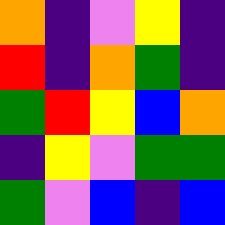[["orange", "indigo", "violet", "yellow", "indigo"], ["red", "indigo", "orange", "green", "indigo"], ["green", "red", "yellow", "blue", "orange"], ["indigo", "yellow", "violet", "green", "green"], ["green", "violet", "blue", "indigo", "blue"]]